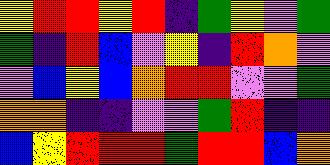[["yellow", "red", "red", "yellow", "red", "indigo", "green", "yellow", "violet", "green"], ["green", "indigo", "red", "blue", "violet", "yellow", "indigo", "red", "orange", "violet"], ["violet", "blue", "yellow", "blue", "orange", "red", "red", "violet", "violet", "green"], ["orange", "orange", "indigo", "indigo", "violet", "violet", "green", "red", "indigo", "indigo"], ["blue", "yellow", "red", "red", "red", "green", "red", "red", "blue", "orange"]]